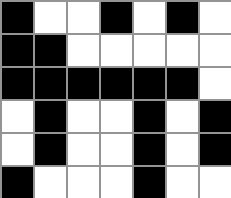[["black", "white", "white", "black", "white", "black", "white"], ["black", "black", "white", "white", "white", "white", "white"], ["black", "black", "black", "black", "black", "black", "white"], ["white", "black", "white", "white", "black", "white", "black"], ["white", "black", "white", "white", "black", "white", "black"], ["black", "white", "white", "white", "black", "white", "white"]]